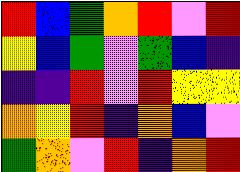[["red", "blue", "green", "orange", "red", "violet", "red"], ["yellow", "blue", "green", "violet", "green", "blue", "indigo"], ["indigo", "indigo", "red", "violet", "red", "yellow", "yellow"], ["orange", "yellow", "red", "indigo", "orange", "blue", "violet"], ["green", "orange", "violet", "red", "indigo", "orange", "red"]]